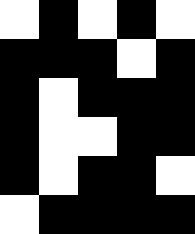[["white", "black", "white", "black", "white"], ["black", "black", "black", "white", "black"], ["black", "white", "black", "black", "black"], ["black", "white", "white", "black", "black"], ["black", "white", "black", "black", "white"], ["white", "black", "black", "black", "black"]]